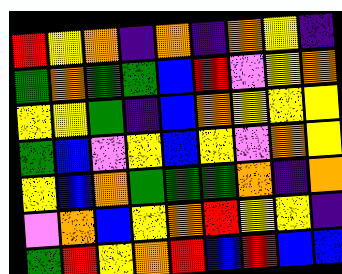[["red", "yellow", "orange", "indigo", "orange", "indigo", "orange", "yellow", "indigo"], ["green", "orange", "green", "green", "blue", "red", "violet", "yellow", "orange"], ["yellow", "yellow", "green", "indigo", "blue", "orange", "yellow", "yellow", "yellow"], ["green", "blue", "violet", "yellow", "blue", "yellow", "violet", "orange", "yellow"], ["yellow", "blue", "orange", "green", "green", "green", "orange", "indigo", "orange"], ["violet", "orange", "blue", "yellow", "orange", "red", "yellow", "yellow", "indigo"], ["green", "red", "yellow", "orange", "red", "blue", "red", "blue", "blue"]]